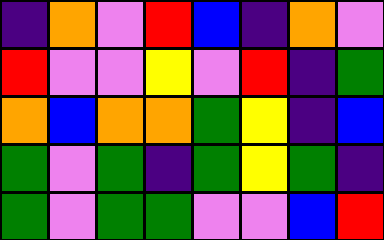[["indigo", "orange", "violet", "red", "blue", "indigo", "orange", "violet"], ["red", "violet", "violet", "yellow", "violet", "red", "indigo", "green"], ["orange", "blue", "orange", "orange", "green", "yellow", "indigo", "blue"], ["green", "violet", "green", "indigo", "green", "yellow", "green", "indigo"], ["green", "violet", "green", "green", "violet", "violet", "blue", "red"]]